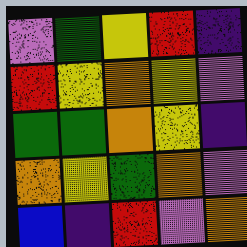[["violet", "green", "yellow", "red", "indigo"], ["red", "yellow", "orange", "yellow", "violet"], ["green", "green", "orange", "yellow", "indigo"], ["orange", "yellow", "green", "orange", "violet"], ["blue", "indigo", "red", "violet", "orange"]]